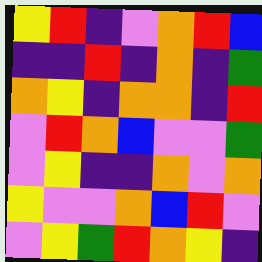[["yellow", "red", "indigo", "violet", "orange", "red", "blue"], ["indigo", "indigo", "red", "indigo", "orange", "indigo", "green"], ["orange", "yellow", "indigo", "orange", "orange", "indigo", "red"], ["violet", "red", "orange", "blue", "violet", "violet", "green"], ["violet", "yellow", "indigo", "indigo", "orange", "violet", "orange"], ["yellow", "violet", "violet", "orange", "blue", "red", "violet"], ["violet", "yellow", "green", "red", "orange", "yellow", "indigo"]]